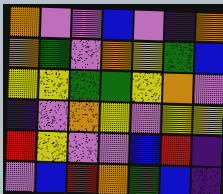[["orange", "violet", "violet", "blue", "violet", "indigo", "orange"], ["orange", "green", "violet", "orange", "yellow", "green", "blue"], ["yellow", "yellow", "green", "green", "yellow", "orange", "violet"], ["indigo", "violet", "orange", "yellow", "violet", "yellow", "yellow"], ["red", "yellow", "violet", "violet", "blue", "red", "indigo"], ["violet", "blue", "red", "orange", "green", "blue", "indigo"]]